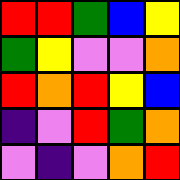[["red", "red", "green", "blue", "yellow"], ["green", "yellow", "violet", "violet", "orange"], ["red", "orange", "red", "yellow", "blue"], ["indigo", "violet", "red", "green", "orange"], ["violet", "indigo", "violet", "orange", "red"]]